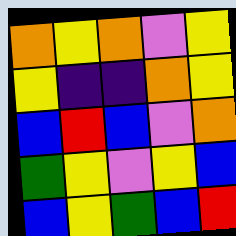[["orange", "yellow", "orange", "violet", "yellow"], ["yellow", "indigo", "indigo", "orange", "yellow"], ["blue", "red", "blue", "violet", "orange"], ["green", "yellow", "violet", "yellow", "blue"], ["blue", "yellow", "green", "blue", "red"]]